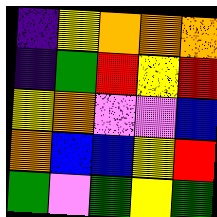[["indigo", "yellow", "orange", "orange", "orange"], ["indigo", "green", "red", "yellow", "red"], ["yellow", "orange", "violet", "violet", "blue"], ["orange", "blue", "blue", "yellow", "red"], ["green", "violet", "green", "yellow", "green"]]